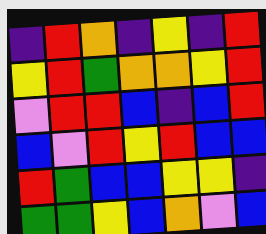[["indigo", "red", "orange", "indigo", "yellow", "indigo", "red"], ["yellow", "red", "green", "orange", "orange", "yellow", "red"], ["violet", "red", "red", "blue", "indigo", "blue", "red"], ["blue", "violet", "red", "yellow", "red", "blue", "blue"], ["red", "green", "blue", "blue", "yellow", "yellow", "indigo"], ["green", "green", "yellow", "blue", "orange", "violet", "blue"]]